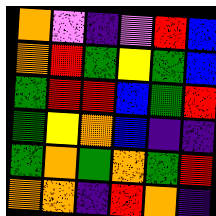[["orange", "violet", "indigo", "violet", "red", "blue"], ["orange", "red", "green", "yellow", "green", "blue"], ["green", "red", "red", "blue", "green", "red"], ["green", "yellow", "orange", "blue", "indigo", "indigo"], ["green", "orange", "green", "orange", "green", "red"], ["orange", "orange", "indigo", "red", "orange", "indigo"]]